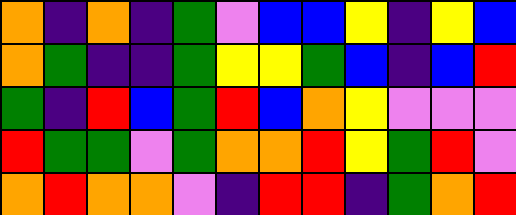[["orange", "indigo", "orange", "indigo", "green", "violet", "blue", "blue", "yellow", "indigo", "yellow", "blue"], ["orange", "green", "indigo", "indigo", "green", "yellow", "yellow", "green", "blue", "indigo", "blue", "red"], ["green", "indigo", "red", "blue", "green", "red", "blue", "orange", "yellow", "violet", "violet", "violet"], ["red", "green", "green", "violet", "green", "orange", "orange", "red", "yellow", "green", "red", "violet"], ["orange", "red", "orange", "orange", "violet", "indigo", "red", "red", "indigo", "green", "orange", "red"]]